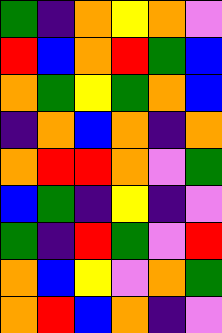[["green", "indigo", "orange", "yellow", "orange", "violet"], ["red", "blue", "orange", "red", "green", "blue"], ["orange", "green", "yellow", "green", "orange", "blue"], ["indigo", "orange", "blue", "orange", "indigo", "orange"], ["orange", "red", "red", "orange", "violet", "green"], ["blue", "green", "indigo", "yellow", "indigo", "violet"], ["green", "indigo", "red", "green", "violet", "red"], ["orange", "blue", "yellow", "violet", "orange", "green"], ["orange", "red", "blue", "orange", "indigo", "violet"]]